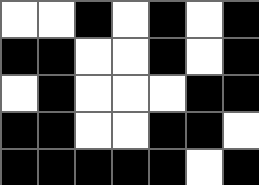[["white", "white", "black", "white", "black", "white", "black"], ["black", "black", "white", "white", "black", "white", "black"], ["white", "black", "white", "white", "white", "black", "black"], ["black", "black", "white", "white", "black", "black", "white"], ["black", "black", "black", "black", "black", "white", "black"]]